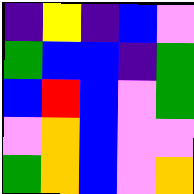[["indigo", "yellow", "indigo", "blue", "violet"], ["green", "blue", "blue", "indigo", "green"], ["blue", "red", "blue", "violet", "green"], ["violet", "orange", "blue", "violet", "violet"], ["green", "orange", "blue", "violet", "orange"]]